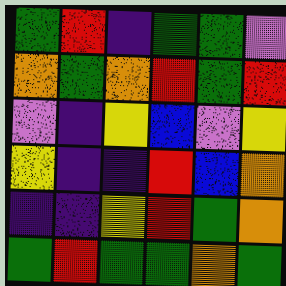[["green", "red", "indigo", "green", "green", "violet"], ["orange", "green", "orange", "red", "green", "red"], ["violet", "indigo", "yellow", "blue", "violet", "yellow"], ["yellow", "indigo", "indigo", "red", "blue", "orange"], ["indigo", "indigo", "yellow", "red", "green", "orange"], ["green", "red", "green", "green", "orange", "green"]]